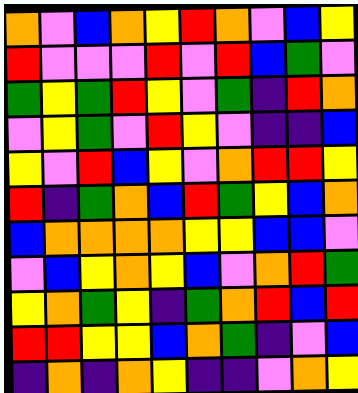[["orange", "violet", "blue", "orange", "yellow", "red", "orange", "violet", "blue", "yellow"], ["red", "violet", "violet", "violet", "red", "violet", "red", "blue", "green", "violet"], ["green", "yellow", "green", "red", "yellow", "violet", "green", "indigo", "red", "orange"], ["violet", "yellow", "green", "violet", "red", "yellow", "violet", "indigo", "indigo", "blue"], ["yellow", "violet", "red", "blue", "yellow", "violet", "orange", "red", "red", "yellow"], ["red", "indigo", "green", "orange", "blue", "red", "green", "yellow", "blue", "orange"], ["blue", "orange", "orange", "orange", "orange", "yellow", "yellow", "blue", "blue", "violet"], ["violet", "blue", "yellow", "orange", "yellow", "blue", "violet", "orange", "red", "green"], ["yellow", "orange", "green", "yellow", "indigo", "green", "orange", "red", "blue", "red"], ["red", "red", "yellow", "yellow", "blue", "orange", "green", "indigo", "violet", "blue"], ["indigo", "orange", "indigo", "orange", "yellow", "indigo", "indigo", "violet", "orange", "yellow"]]